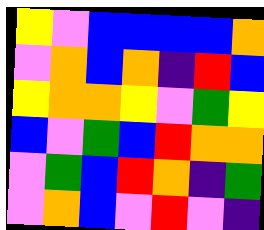[["yellow", "violet", "blue", "blue", "blue", "blue", "orange"], ["violet", "orange", "blue", "orange", "indigo", "red", "blue"], ["yellow", "orange", "orange", "yellow", "violet", "green", "yellow"], ["blue", "violet", "green", "blue", "red", "orange", "orange"], ["violet", "green", "blue", "red", "orange", "indigo", "green"], ["violet", "orange", "blue", "violet", "red", "violet", "indigo"]]